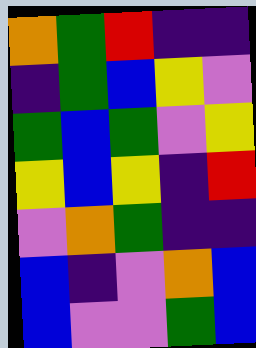[["orange", "green", "red", "indigo", "indigo"], ["indigo", "green", "blue", "yellow", "violet"], ["green", "blue", "green", "violet", "yellow"], ["yellow", "blue", "yellow", "indigo", "red"], ["violet", "orange", "green", "indigo", "indigo"], ["blue", "indigo", "violet", "orange", "blue"], ["blue", "violet", "violet", "green", "blue"]]